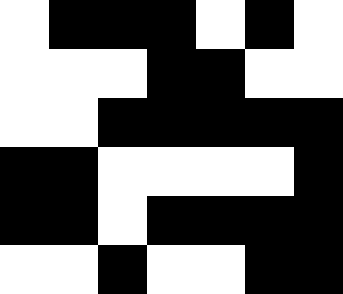[["white", "black", "black", "black", "white", "black", "white"], ["white", "white", "white", "black", "black", "white", "white"], ["white", "white", "black", "black", "black", "black", "black"], ["black", "black", "white", "white", "white", "white", "black"], ["black", "black", "white", "black", "black", "black", "black"], ["white", "white", "black", "white", "white", "black", "black"]]